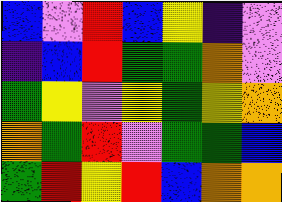[["blue", "violet", "red", "blue", "yellow", "indigo", "violet"], ["indigo", "blue", "red", "green", "green", "orange", "violet"], ["green", "yellow", "violet", "yellow", "green", "yellow", "orange"], ["orange", "green", "red", "violet", "green", "green", "blue"], ["green", "red", "yellow", "red", "blue", "orange", "orange"]]